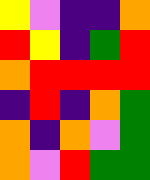[["yellow", "violet", "indigo", "indigo", "orange"], ["red", "yellow", "indigo", "green", "red"], ["orange", "red", "red", "red", "red"], ["indigo", "red", "indigo", "orange", "green"], ["orange", "indigo", "orange", "violet", "green"], ["orange", "violet", "red", "green", "green"]]